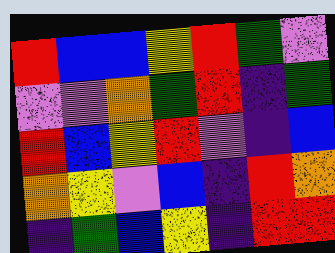[["red", "blue", "blue", "yellow", "red", "green", "violet"], ["violet", "violet", "orange", "green", "red", "indigo", "green"], ["red", "blue", "yellow", "red", "violet", "indigo", "blue"], ["orange", "yellow", "violet", "blue", "indigo", "red", "orange"], ["indigo", "green", "blue", "yellow", "indigo", "red", "red"]]